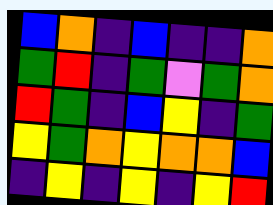[["blue", "orange", "indigo", "blue", "indigo", "indigo", "orange"], ["green", "red", "indigo", "green", "violet", "green", "orange"], ["red", "green", "indigo", "blue", "yellow", "indigo", "green"], ["yellow", "green", "orange", "yellow", "orange", "orange", "blue"], ["indigo", "yellow", "indigo", "yellow", "indigo", "yellow", "red"]]